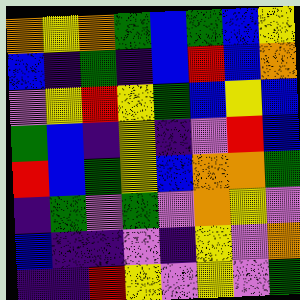[["orange", "yellow", "orange", "green", "blue", "green", "blue", "yellow"], ["blue", "indigo", "green", "indigo", "blue", "red", "blue", "orange"], ["violet", "yellow", "red", "yellow", "green", "blue", "yellow", "blue"], ["green", "blue", "indigo", "yellow", "indigo", "violet", "red", "blue"], ["red", "blue", "green", "yellow", "blue", "orange", "orange", "green"], ["indigo", "green", "violet", "green", "violet", "orange", "yellow", "violet"], ["blue", "indigo", "indigo", "violet", "indigo", "yellow", "violet", "orange"], ["indigo", "indigo", "red", "yellow", "violet", "yellow", "violet", "green"]]